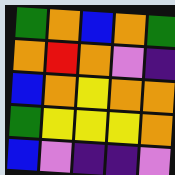[["green", "orange", "blue", "orange", "green"], ["orange", "red", "orange", "violet", "indigo"], ["blue", "orange", "yellow", "orange", "orange"], ["green", "yellow", "yellow", "yellow", "orange"], ["blue", "violet", "indigo", "indigo", "violet"]]